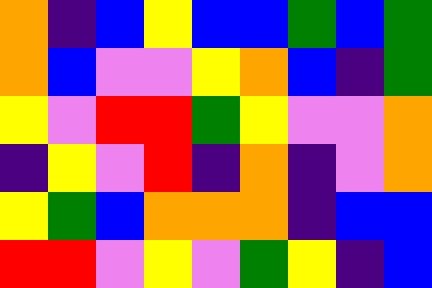[["orange", "indigo", "blue", "yellow", "blue", "blue", "green", "blue", "green"], ["orange", "blue", "violet", "violet", "yellow", "orange", "blue", "indigo", "green"], ["yellow", "violet", "red", "red", "green", "yellow", "violet", "violet", "orange"], ["indigo", "yellow", "violet", "red", "indigo", "orange", "indigo", "violet", "orange"], ["yellow", "green", "blue", "orange", "orange", "orange", "indigo", "blue", "blue"], ["red", "red", "violet", "yellow", "violet", "green", "yellow", "indigo", "blue"]]